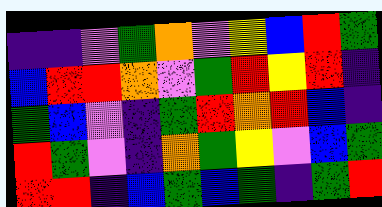[["indigo", "indigo", "violet", "green", "orange", "violet", "yellow", "blue", "red", "green"], ["blue", "red", "red", "orange", "violet", "green", "red", "yellow", "red", "indigo"], ["green", "blue", "violet", "indigo", "green", "red", "orange", "red", "blue", "indigo"], ["red", "green", "violet", "indigo", "orange", "green", "yellow", "violet", "blue", "green"], ["red", "red", "indigo", "blue", "green", "blue", "green", "indigo", "green", "red"]]